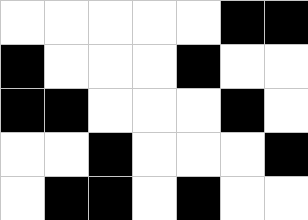[["white", "white", "white", "white", "white", "black", "black"], ["black", "white", "white", "white", "black", "white", "white"], ["black", "black", "white", "white", "white", "black", "white"], ["white", "white", "black", "white", "white", "white", "black"], ["white", "black", "black", "white", "black", "white", "white"]]